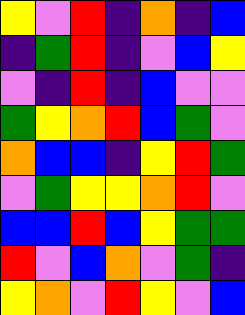[["yellow", "violet", "red", "indigo", "orange", "indigo", "blue"], ["indigo", "green", "red", "indigo", "violet", "blue", "yellow"], ["violet", "indigo", "red", "indigo", "blue", "violet", "violet"], ["green", "yellow", "orange", "red", "blue", "green", "violet"], ["orange", "blue", "blue", "indigo", "yellow", "red", "green"], ["violet", "green", "yellow", "yellow", "orange", "red", "violet"], ["blue", "blue", "red", "blue", "yellow", "green", "green"], ["red", "violet", "blue", "orange", "violet", "green", "indigo"], ["yellow", "orange", "violet", "red", "yellow", "violet", "blue"]]